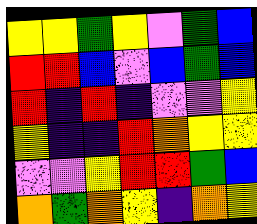[["yellow", "yellow", "green", "yellow", "violet", "green", "blue"], ["red", "red", "blue", "violet", "blue", "green", "blue"], ["red", "indigo", "red", "indigo", "violet", "violet", "yellow"], ["yellow", "indigo", "indigo", "red", "orange", "yellow", "yellow"], ["violet", "violet", "yellow", "red", "red", "green", "blue"], ["orange", "green", "orange", "yellow", "indigo", "orange", "yellow"]]